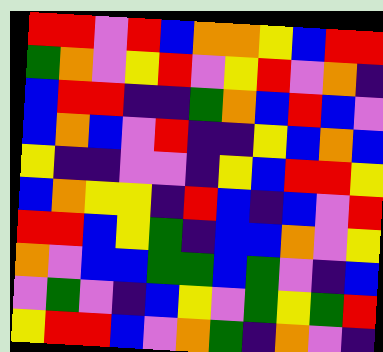[["red", "red", "violet", "red", "blue", "orange", "orange", "yellow", "blue", "red", "red"], ["green", "orange", "violet", "yellow", "red", "violet", "yellow", "red", "violet", "orange", "indigo"], ["blue", "red", "red", "indigo", "indigo", "green", "orange", "blue", "red", "blue", "violet"], ["blue", "orange", "blue", "violet", "red", "indigo", "indigo", "yellow", "blue", "orange", "blue"], ["yellow", "indigo", "indigo", "violet", "violet", "indigo", "yellow", "blue", "red", "red", "yellow"], ["blue", "orange", "yellow", "yellow", "indigo", "red", "blue", "indigo", "blue", "violet", "red"], ["red", "red", "blue", "yellow", "green", "indigo", "blue", "blue", "orange", "violet", "yellow"], ["orange", "violet", "blue", "blue", "green", "green", "blue", "green", "violet", "indigo", "blue"], ["violet", "green", "violet", "indigo", "blue", "yellow", "violet", "green", "yellow", "green", "red"], ["yellow", "red", "red", "blue", "violet", "orange", "green", "indigo", "orange", "violet", "indigo"]]